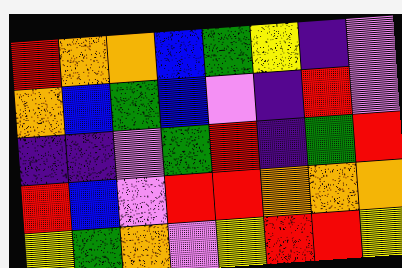[["red", "orange", "orange", "blue", "green", "yellow", "indigo", "violet"], ["orange", "blue", "green", "blue", "violet", "indigo", "red", "violet"], ["indigo", "indigo", "violet", "green", "red", "indigo", "green", "red"], ["red", "blue", "violet", "red", "red", "orange", "orange", "orange"], ["yellow", "green", "orange", "violet", "yellow", "red", "red", "yellow"]]